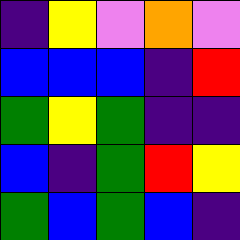[["indigo", "yellow", "violet", "orange", "violet"], ["blue", "blue", "blue", "indigo", "red"], ["green", "yellow", "green", "indigo", "indigo"], ["blue", "indigo", "green", "red", "yellow"], ["green", "blue", "green", "blue", "indigo"]]